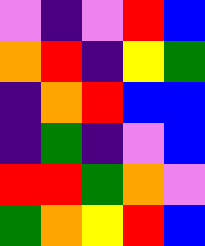[["violet", "indigo", "violet", "red", "blue"], ["orange", "red", "indigo", "yellow", "green"], ["indigo", "orange", "red", "blue", "blue"], ["indigo", "green", "indigo", "violet", "blue"], ["red", "red", "green", "orange", "violet"], ["green", "orange", "yellow", "red", "blue"]]